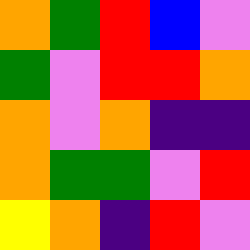[["orange", "green", "red", "blue", "violet"], ["green", "violet", "red", "red", "orange"], ["orange", "violet", "orange", "indigo", "indigo"], ["orange", "green", "green", "violet", "red"], ["yellow", "orange", "indigo", "red", "violet"]]